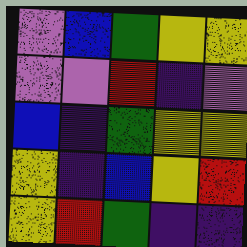[["violet", "blue", "green", "yellow", "yellow"], ["violet", "violet", "red", "indigo", "violet"], ["blue", "indigo", "green", "yellow", "yellow"], ["yellow", "indigo", "blue", "yellow", "red"], ["yellow", "red", "green", "indigo", "indigo"]]